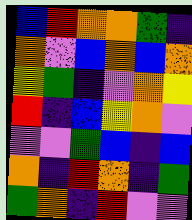[["blue", "red", "orange", "orange", "green", "indigo"], ["orange", "violet", "blue", "orange", "blue", "orange"], ["yellow", "green", "indigo", "violet", "orange", "yellow"], ["red", "indigo", "blue", "yellow", "orange", "violet"], ["violet", "violet", "green", "blue", "indigo", "blue"], ["orange", "indigo", "red", "orange", "indigo", "green"], ["green", "orange", "indigo", "red", "violet", "violet"]]